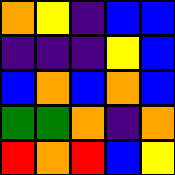[["orange", "yellow", "indigo", "blue", "blue"], ["indigo", "indigo", "indigo", "yellow", "blue"], ["blue", "orange", "blue", "orange", "blue"], ["green", "green", "orange", "indigo", "orange"], ["red", "orange", "red", "blue", "yellow"]]